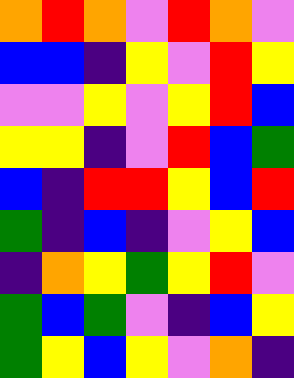[["orange", "red", "orange", "violet", "red", "orange", "violet"], ["blue", "blue", "indigo", "yellow", "violet", "red", "yellow"], ["violet", "violet", "yellow", "violet", "yellow", "red", "blue"], ["yellow", "yellow", "indigo", "violet", "red", "blue", "green"], ["blue", "indigo", "red", "red", "yellow", "blue", "red"], ["green", "indigo", "blue", "indigo", "violet", "yellow", "blue"], ["indigo", "orange", "yellow", "green", "yellow", "red", "violet"], ["green", "blue", "green", "violet", "indigo", "blue", "yellow"], ["green", "yellow", "blue", "yellow", "violet", "orange", "indigo"]]